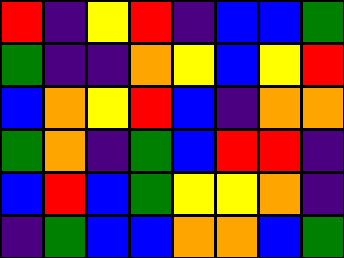[["red", "indigo", "yellow", "red", "indigo", "blue", "blue", "green"], ["green", "indigo", "indigo", "orange", "yellow", "blue", "yellow", "red"], ["blue", "orange", "yellow", "red", "blue", "indigo", "orange", "orange"], ["green", "orange", "indigo", "green", "blue", "red", "red", "indigo"], ["blue", "red", "blue", "green", "yellow", "yellow", "orange", "indigo"], ["indigo", "green", "blue", "blue", "orange", "orange", "blue", "green"]]